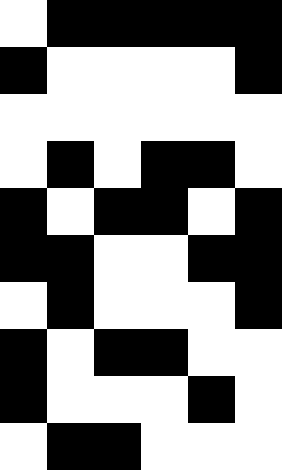[["white", "black", "black", "black", "black", "black"], ["black", "white", "white", "white", "white", "black"], ["white", "white", "white", "white", "white", "white"], ["white", "black", "white", "black", "black", "white"], ["black", "white", "black", "black", "white", "black"], ["black", "black", "white", "white", "black", "black"], ["white", "black", "white", "white", "white", "black"], ["black", "white", "black", "black", "white", "white"], ["black", "white", "white", "white", "black", "white"], ["white", "black", "black", "white", "white", "white"]]